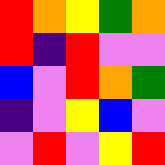[["red", "orange", "yellow", "green", "orange"], ["red", "indigo", "red", "violet", "violet"], ["blue", "violet", "red", "orange", "green"], ["indigo", "violet", "yellow", "blue", "violet"], ["violet", "red", "violet", "yellow", "red"]]